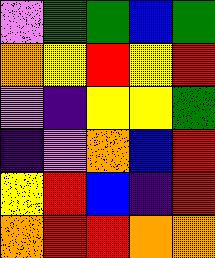[["violet", "green", "green", "blue", "green"], ["orange", "yellow", "red", "yellow", "red"], ["violet", "indigo", "yellow", "yellow", "green"], ["indigo", "violet", "orange", "blue", "red"], ["yellow", "red", "blue", "indigo", "red"], ["orange", "red", "red", "orange", "orange"]]